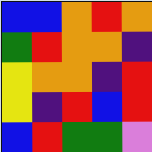[["blue", "blue", "orange", "red", "orange"], ["green", "red", "orange", "orange", "indigo"], ["yellow", "orange", "orange", "indigo", "red"], ["yellow", "indigo", "red", "blue", "red"], ["blue", "red", "green", "green", "violet"]]